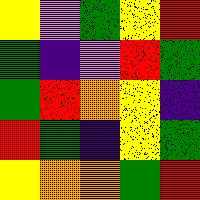[["yellow", "violet", "green", "yellow", "red"], ["green", "indigo", "violet", "red", "green"], ["green", "red", "orange", "yellow", "indigo"], ["red", "green", "indigo", "yellow", "green"], ["yellow", "orange", "orange", "green", "red"]]